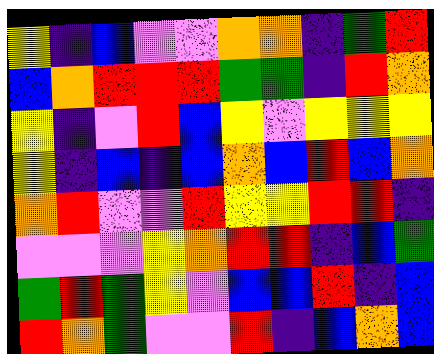[["yellow", "indigo", "blue", "violet", "violet", "orange", "orange", "indigo", "green", "red"], ["blue", "orange", "red", "red", "red", "green", "green", "indigo", "red", "orange"], ["yellow", "indigo", "violet", "red", "blue", "yellow", "violet", "yellow", "yellow", "yellow"], ["yellow", "indigo", "blue", "indigo", "blue", "orange", "blue", "red", "blue", "orange"], ["orange", "red", "violet", "violet", "red", "yellow", "yellow", "red", "red", "indigo"], ["violet", "violet", "violet", "yellow", "orange", "red", "red", "indigo", "blue", "green"], ["green", "red", "green", "yellow", "violet", "blue", "blue", "red", "indigo", "blue"], ["red", "orange", "green", "violet", "violet", "red", "indigo", "blue", "orange", "blue"]]